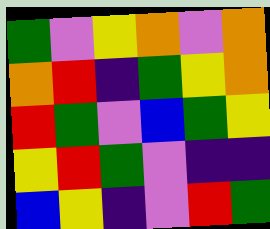[["green", "violet", "yellow", "orange", "violet", "orange"], ["orange", "red", "indigo", "green", "yellow", "orange"], ["red", "green", "violet", "blue", "green", "yellow"], ["yellow", "red", "green", "violet", "indigo", "indigo"], ["blue", "yellow", "indigo", "violet", "red", "green"]]